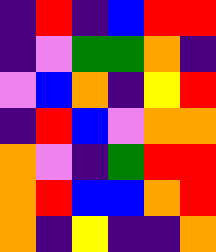[["indigo", "red", "indigo", "blue", "red", "red"], ["indigo", "violet", "green", "green", "orange", "indigo"], ["violet", "blue", "orange", "indigo", "yellow", "red"], ["indigo", "red", "blue", "violet", "orange", "orange"], ["orange", "violet", "indigo", "green", "red", "red"], ["orange", "red", "blue", "blue", "orange", "red"], ["orange", "indigo", "yellow", "indigo", "indigo", "orange"]]